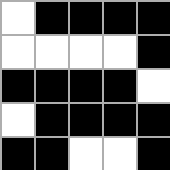[["white", "black", "black", "black", "black"], ["white", "white", "white", "white", "black"], ["black", "black", "black", "black", "white"], ["white", "black", "black", "black", "black"], ["black", "black", "white", "white", "black"]]